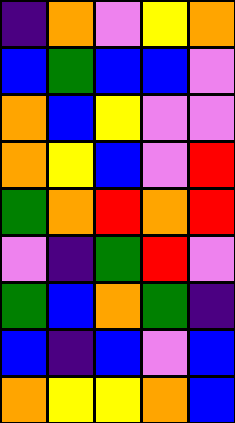[["indigo", "orange", "violet", "yellow", "orange"], ["blue", "green", "blue", "blue", "violet"], ["orange", "blue", "yellow", "violet", "violet"], ["orange", "yellow", "blue", "violet", "red"], ["green", "orange", "red", "orange", "red"], ["violet", "indigo", "green", "red", "violet"], ["green", "blue", "orange", "green", "indigo"], ["blue", "indigo", "blue", "violet", "blue"], ["orange", "yellow", "yellow", "orange", "blue"]]